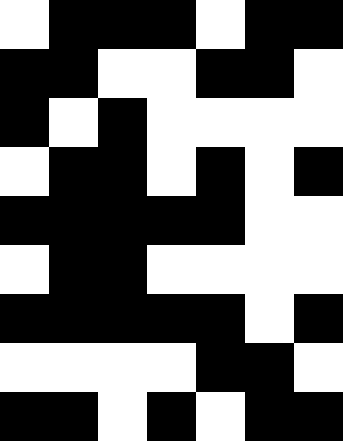[["white", "black", "black", "black", "white", "black", "black"], ["black", "black", "white", "white", "black", "black", "white"], ["black", "white", "black", "white", "white", "white", "white"], ["white", "black", "black", "white", "black", "white", "black"], ["black", "black", "black", "black", "black", "white", "white"], ["white", "black", "black", "white", "white", "white", "white"], ["black", "black", "black", "black", "black", "white", "black"], ["white", "white", "white", "white", "black", "black", "white"], ["black", "black", "white", "black", "white", "black", "black"]]